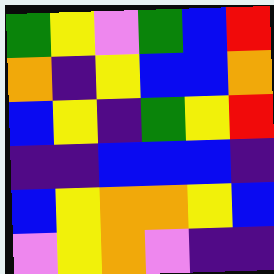[["green", "yellow", "violet", "green", "blue", "red"], ["orange", "indigo", "yellow", "blue", "blue", "orange"], ["blue", "yellow", "indigo", "green", "yellow", "red"], ["indigo", "indigo", "blue", "blue", "blue", "indigo"], ["blue", "yellow", "orange", "orange", "yellow", "blue"], ["violet", "yellow", "orange", "violet", "indigo", "indigo"]]